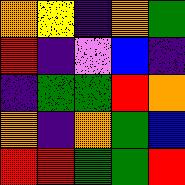[["orange", "yellow", "indigo", "orange", "green"], ["red", "indigo", "violet", "blue", "indigo"], ["indigo", "green", "green", "red", "orange"], ["orange", "indigo", "orange", "green", "blue"], ["red", "red", "green", "green", "red"]]